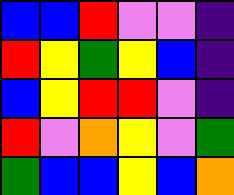[["blue", "blue", "red", "violet", "violet", "indigo"], ["red", "yellow", "green", "yellow", "blue", "indigo"], ["blue", "yellow", "red", "red", "violet", "indigo"], ["red", "violet", "orange", "yellow", "violet", "green"], ["green", "blue", "blue", "yellow", "blue", "orange"]]